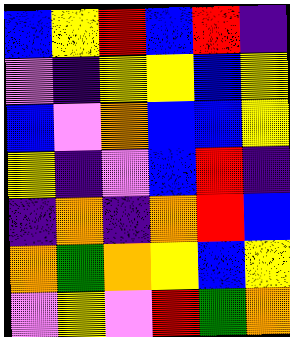[["blue", "yellow", "red", "blue", "red", "indigo"], ["violet", "indigo", "yellow", "yellow", "blue", "yellow"], ["blue", "violet", "orange", "blue", "blue", "yellow"], ["yellow", "indigo", "violet", "blue", "red", "indigo"], ["indigo", "orange", "indigo", "orange", "red", "blue"], ["orange", "green", "orange", "yellow", "blue", "yellow"], ["violet", "yellow", "violet", "red", "green", "orange"]]